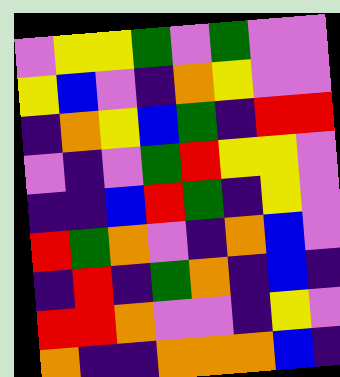[["violet", "yellow", "yellow", "green", "violet", "green", "violet", "violet"], ["yellow", "blue", "violet", "indigo", "orange", "yellow", "violet", "violet"], ["indigo", "orange", "yellow", "blue", "green", "indigo", "red", "red"], ["violet", "indigo", "violet", "green", "red", "yellow", "yellow", "violet"], ["indigo", "indigo", "blue", "red", "green", "indigo", "yellow", "violet"], ["red", "green", "orange", "violet", "indigo", "orange", "blue", "violet"], ["indigo", "red", "indigo", "green", "orange", "indigo", "blue", "indigo"], ["red", "red", "orange", "violet", "violet", "indigo", "yellow", "violet"], ["orange", "indigo", "indigo", "orange", "orange", "orange", "blue", "indigo"]]